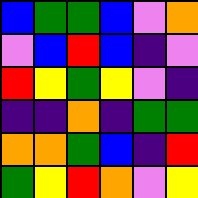[["blue", "green", "green", "blue", "violet", "orange"], ["violet", "blue", "red", "blue", "indigo", "violet"], ["red", "yellow", "green", "yellow", "violet", "indigo"], ["indigo", "indigo", "orange", "indigo", "green", "green"], ["orange", "orange", "green", "blue", "indigo", "red"], ["green", "yellow", "red", "orange", "violet", "yellow"]]